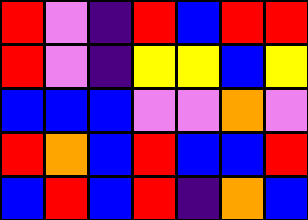[["red", "violet", "indigo", "red", "blue", "red", "red"], ["red", "violet", "indigo", "yellow", "yellow", "blue", "yellow"], ["blue", "blue", "blue", "violet", "violet", "orange", "violet"], ["red", "orange", "blue", "red", "blue", "blue", "red"], ["blue", "red", "blue", "red", "indigo", "orange", "blue"]]